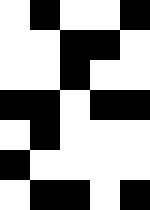[["white", "black", "white", "white", "black"], ["white", "white", "black", "black", "white"], ["white", "white", "black", "white", "white"], ["black", "black", "white", "black", "black"], ["white", "black", "white", "white", "white"], ["black", "white", "white", "white", "white"], ["white", "black", "black", "white", "black"]]